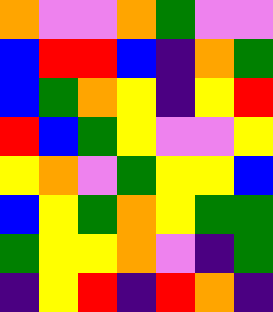[["orange", "violet", "violet", "orange", "green", "violet", "violet"], ["blue", "red", "red", "blue", "indigo", "orange", "green"], ["blue", "green", "orange", "yellow", "indigo", "yellow", "red"], ["red", "blue", "green", "yellow", "violet", "violet", "yellow"], ["yellow", "orange", "violet", "green", "yellow", "yellow", "blue"], ["blue", "yellow", "green", "orange", "yellow", "green", "green"], ["green", "yellow", "yellow", "orange", "violet", "indigo", "green"], ["indigo", "yellow", "red", "indigo", "red", "orange", "indigo"]]